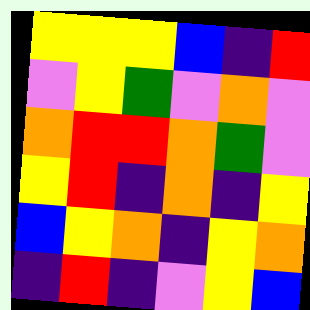[["yellow", "yellow", "yellow", "blue", "indigo", "red"], ["violet", "yellow", "green", "violet", "orange", "violet"], ["orange", "red", "red", "orange", "green", "violet"], ["yellow", "red", "indigo", "orange", "indigo", "yellow"], ["blue", "yellow", "orange", "indigo", "yellow", "orange"], ["indigo", "red", "indigo", "violet", "yellow", "blue"]]